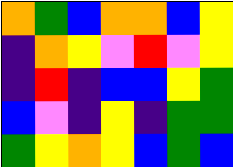[["orange", "green", "blue", "orange", "orange", "blue", "yellow"], ["indigo", "orange", "yellow", "violet", "red", "violet", "yellow"], ["indigo", "red", "indigo", "blue", "blue", "yellow", "green"], ["blue", "violet", "indigo", "yellow", "indigo", "green", "green"], ["green", "yellow", "orange", "yellow", "blue", "green", "blue"]]